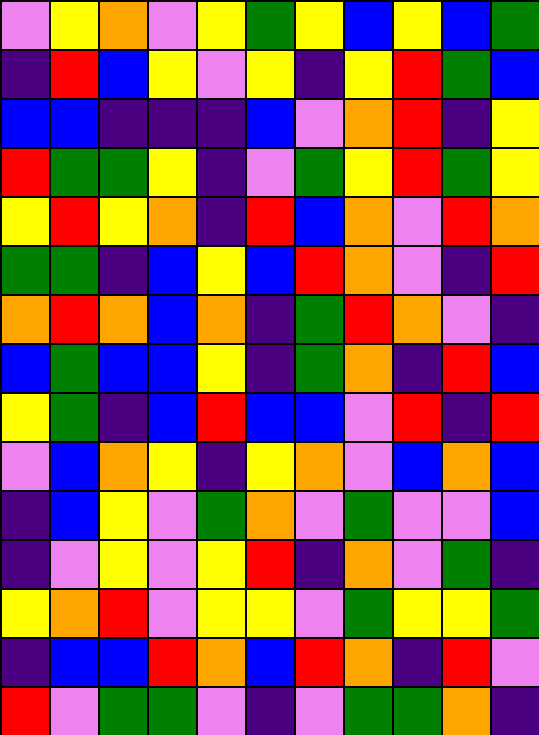[["violet", "yellow", "orange", "violet", "yellow", "green", "yellow", "blue", "yellow", "blue", "green"], ["indigo", "red", "blue", "yellow", "violet", "yellow", "indigo", "yellow", "red", "green", "blue"], ["blue", "blue", "indigo", "indigo", "indigo", "blue", "violet", "orange", "red", "indigo", "yellow"], ["red", "green", "green", "yellow", "indigo", "violet", "green", "yellow", "red", "green", "yellow"], ["yellow", "red", "yellow", "orange", "indigo", "red", "blue", "orange", "violet", "red", "orange"], ["green", "green", "indigo", "blue", "yellow", "blue", "red", "orange", "violet", "indigo", "red"], ["orange", "red", "orange", "blue", "orange", "indigo", "green", "red", "orange", "violet", "indigo"], ["blue", "green", "blue", "blue", "yellow", "indigo", "green", "orange", "indigo", "red", "blue"], ["yellow", "green", "indigo", "blue", "red", "blue", "blue", "violet", "red", "indigo", "red"], ["violet", "blue", "orange", "yellow", "indigo", "yellow", "orange", "violet", "blue", "orange", "blue"], ["indigo", "blue", "yellow", "violet", "green", "orange", "violet", "green", "violet", "violet", "blue"], ["indigo", "violet", "yellow", "violet", "yellow", "red", "indigo", "orange", "violet", "green", "indigo"], ["yellow", "orange", "red", "violet", "yellow", "yellow", "violet", "green", "yellow", "yellow", "green"], ["indigo", "blue", "blue", "red", "orange", "blue", "red", "orange", "indigo", "red", "violet"], ["red", "violet", "green", "green", "violet", "indigo", "violet", "green", "green", "orange", "indigo"]]